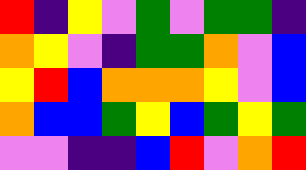[["red", "indigo", "yellow", "violet", "green", "violet", "green", "green", "indigo"], ["orange", "yellow", "violet", "indigo", "green", "green", "orange", "violet", "blue"], ["yellow", "red", "blue", "orange", "orange", "orange", "yellow", "violet", "blue"], ["orange", "blue", "blue", "green", "yellow", "blue", "green", "yellow", "green"], ["violet", "violet", "indigo", "indigo", "blue", "red", "violet", "orange", "red"]]